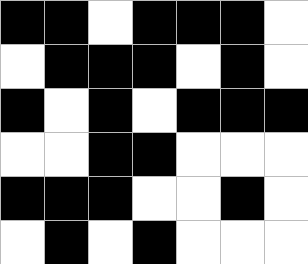[["black", "black", "white", "black", "black", "black", "white"], ["white", "black", "black", "black", "white", "black", "white"], ["black", "white", "black", "white", "black", "black", "black"], ["white", "white", "black", "black", "white", "white", "white"], ["black", "black", "black", "white", "white", "black", "white"], ["white", "black", "white", "black", "white", "white", "white"]]